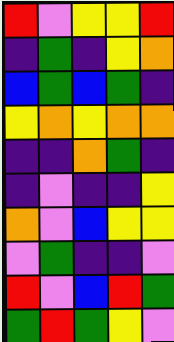[["red", "violet", "yellow", "yellow", "red"], ["indigo", "green", "indigo", "yellow", "orange"], ["blue", "green", "blue", "green", "indigo"], ["yellow", "orange", "yellow", "orange", "orange"], ["indigo", "indigo", "orange", "green", "indigo"], ["indigo", "violet", "indigo", "indigo", "yellow"], ["orange", "violet", "blue", "yellow", "yellow"], ["violet", "green", "indigo", "indigo", "violet"], ["red", "violet", "blue", "red", "green"], ["green", "red", "green", "yellow", "violet"]]